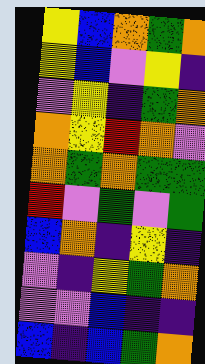[["yellow", "blue", "orange", "green", "orange"], ["yellow", "blue", "violet", "yellow", "indigo"], ["violet", "yellow", "indigo", "green", "orange"], ["orange", "yellow", "red", "orange", "violet"], ["orange", "green", "orange", "green", "green"], ["red", "violet", "green", "violet", "green"], ["blue", "orange", "indigo", "yellow", "indigo"], ["violet", "indigo", "yellow", "green", "orange"], ["violet", "violet", "blue", "indigo", "indigo"], ["blue", "indigo", "blue", "green", "orange"]]